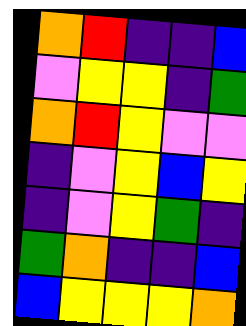[["orange", "red", "indigo", "indigo", "blue"], ["violet", "yellow", "yellow", "indigo", "green"], ["orange", "red", "yellow", "violet", "violet"], ["indigo", "violet", "yellow", "blue", "yellow"], ["indigo", "violet", "yellow", "green", "indigo"], ["green", "orange", "indigo", "indigo", "blue"], ["blue", "yellow", "yellow", "yellow", "orange"]]